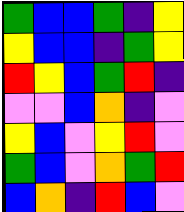[["green", "blue", "blue", "green", "indigo", "yellow"], ["yellow", "blue", "blue", "indigo", "green", "yellow"], ["red", "yellow", "blue", "green", "red", "indigo"], ["violet", "violet", "blue", "orange", "indigo", "violet"], ["yellow", "blue", "violet", "yellow", "red", "violet"], ["green", "blue", "violet", "orange", "green", "red"], ["blue", "orange", "indigo", "red", "blue", "violet"]]